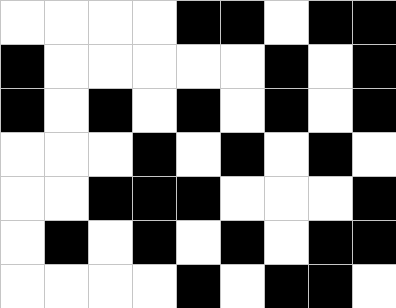[["white", "white", "white", "white", "black", "black", "white", "black", "black"], ["black", "white", "white", "white", "white", "white", "black", "white", "black"], ["black", "white", "black", "white", "black", "white", "black", "white", "black"], ["white", "white", "white", "black", "white", "black", "white", "black", "white"], ["white", "white", "black", "black", "black", "white", "white", "white", "black"], ["white", "black", "white", "black", "white", "black", "white", "black", "black"], ["white", "white", "white", "white", "black", "white", "black", "black", "white"]]